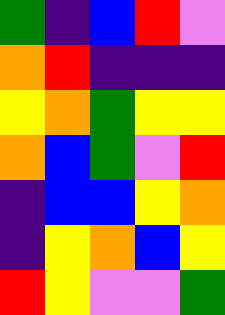[["green", "indigo", "blue", "red", "violet"], ["orange", "red", "indigo", "indigo", "indigo"], ["yellow", "orange", "green", "yellow", "yellow"], ["orange", "blue", "green", "violet", "red"], ["indigo", "blue", "blue", "yellow", "orange"], ["indigo", "yellow", "orange", "blue", "yellow"], ["red", "yellow", "violet", "violet", "green"]]